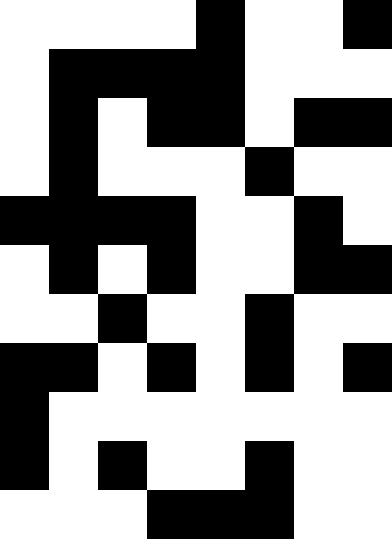[["white", "white", "white", "white", "black", "white", "white", "black"], ["white", "black", "black", "black", "black", "white", "white", "white"], ["white", "black", "white", "black", "black", "white", "black", "black"], ["white", "black", "white", "white", "white", "black", "white", "white"], ["black", "black", "black", "black", "white", "white", "black", "white"], ["white", "black", "white", "black", "white", "white", "black", "black"], ["white", "white", "black", "white", "white", "black", "white", "white"], ["black", "black", "white", "black", "white", "black", "white", "black"], ["black", "white", "white", "white", "white", "white", "white", "white"], ["black", "white", "black", "white", "white", "black", "white", "white"], ["white", "white", "white", "black", "black", "black", "white", "white"]]